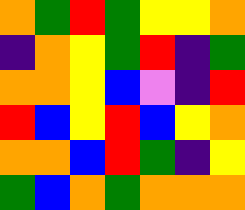[["orange", "green", "red", "green", "yellow", "yellow", "orange"], ["indigo", "orange", "yellow", "green", "red", "indigo", "green"], ["orange", "orange", "yellow", "blue", "violet", "indigo", "red"], ["red", "blue", "yellow", "red", "blue", "yellow", "orange"], ["orange", "orange", "blue", "red", "green", "indigo", "yellow"], ["green", "blue", "orange", "green", "orange", "orange", "orange"]]